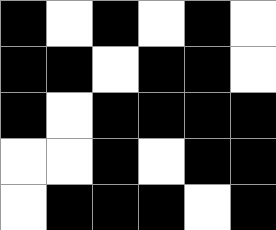[["black", "white", "black", "white", "black", "white"], ["black", "black", "white", "black", "black", "white"], ["black", "white", "black", "black", "black", "black"], ["white", "white", "black", "white", "black", "black"], ["white", "black", "black", "black", "white", "black"]]